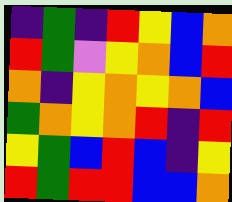[["indigo", "green", "indigo", "red", "yellow", "blue", "orange"], ["red", "green", "violet", "yellow", "orange", "blue", "red"], ["orange", "indigo", "yellow", "orange", "yellow", "orange", "blue"], ["green", "orange", "yellow", "orange", "red", "indigo", "red"], ["yellow", "green", "blue", "red", "blue", "indigo", "yellow"], ["red", "green", "red", "red", "blue", "blue", "orange"]]